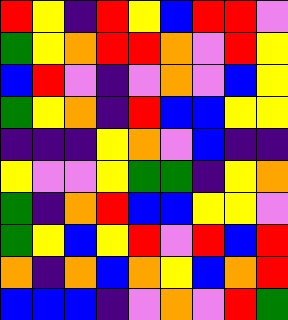[["red", "yellow", "indigo", "red", "yellow", "blue", "red", "red", "violet"], ["green", "yellow", "orange", "red", "red", "orange", "violet", "red", "yellow"], ["blue", "red", "violet", "indigo", "violet", "orange", "violet", "blue", "yellow"], ["green", "yellow", "orange", "indigo", "red", "blue", "blue", "yellow", "yellow"], ["indigo", "indigo", "indigo", "yellow", "orange", "violet", "blue", "indigo", "indigo"], ["yellow", "violet", "violet", "yellow", "green", "green", "indigo", "yellow", "orange"], ["green", "indigo", "orange", "red", "blue", "blue", "yellow", "yellow", "violet"], ["green", "yellow", "blue", "yellow", "red", "violet", "red", "blue", "red"], ["orange", "indigo", "orange", "blue", "orange", "yellow", "blue", "orange", "red"], ["blue", "blue", "blue", "indigo", "violet", "orange", "violet", "red", "green"]]